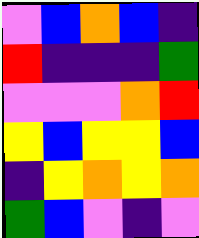[["violet", "blue", "orange", "blue", "indigo"], ["red", "indigo", "indigo", "indigo", "green"], ["violet", "violet", "violet", "orange", "red"], ["yellow", "blue", "yellow", "yellow", "blue"], ["indigo", "yellow", "orange", "yellow", "orange"], ["green", "blue", "violet", "indigo", "violet"]]